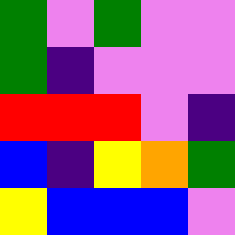[["green", "violet", "green", "violet", "violet"], ["green", "indigo", "violet", "violet", "violet"], ["red", "red", "red", "violet", "indigo"], ["blue", "indigo", "yellow", "orange", "green"], ["yellow", "blue", "blue", "blue", "violet"]]